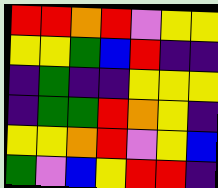[["red", "red", "orange", "red", "violet", "yellow", "yellow"], ["yellow", "yellow", "green", "blue", "red", "indigo", "indigo"], ["indigo", "green", "indigo", "indigo", "yellow", "yellow", "yellow"], ["indigo", "green", "green", "red", "orange", "yellow", "indigo"], ["yellow", "yellow", "orange", "red", "violet", "yellow", "blue"], ["green", "violet", "blue", "yellow", "red", "red", "indigo"]]